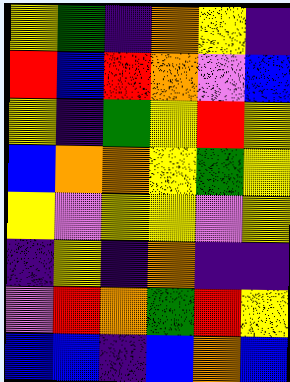[["yellow", "green", "indigo", "orange", "yellow", "indigo"], ["red", "blue", "red", "orange", "violet", "blue"], ["yellow", "indigo", "green", "yellow", "red", "yellow"], ["blue", "orange", "orange", "yellow", "green", "yellow"], ["yellow", "violet", "yellow", "yellow", "violet", "yellow"], ["indigo", "yellow", "indigo", "orange", "indigo", "indigo"], ["violet", "red", "orange", "green", "red", "yellow"], ["blue", "blue", "indigo", "blue", "orange", "blue"]]